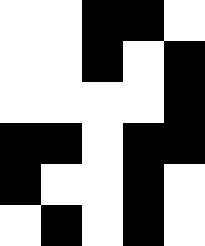[["white", "white", "black", "black", "white"], ["white", "white", "black", "white", "black"], ["white", "white", "white", "white", "black"], ["black", "black", "white", "black", "black"], ["black", "white", "white", "black", "white"], ["white", "black", "white", "black", "white"]]